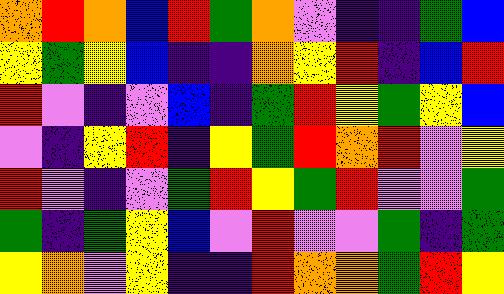[["orange", "red", "orange", "blue", "red", "green", "orange", "violet", "indigo", "indigo", "green", "blue"], ["yellow", "green", "yellow", "blue", "indigo", "indigo", "orange", "yellow", "red", "indigo", "blue", "red"], ["red", "violet", "indigo", "violet", "blue", "indigo", "green", "red", "yellow", "green", "yellow", "blue"], ["violet", "indigo", "yellow", "red", "indigo", "yellow", "green", "red", "orange", "red", "violet", "yellow"], ["red", "violet", "indigo", "violet", "green", "red", "yellow", "green", "red", "violet", "violet", "green"], ["green", "indigo", "green", "yellow", "blue", "violet", "red", "violet", "violet", "green", "indigo", "green"], ["yellow", "orange", "violet", "yellow", "indigo", "indigo", "red", "orange", "orange", "green", "red", "yellow"]]